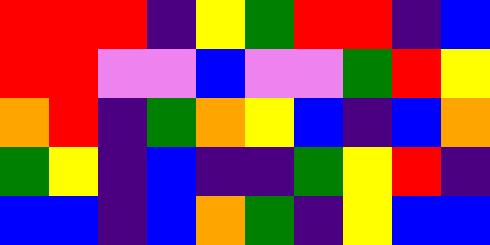[["red", "red", "red", "indigo", "yellow", "green", "red", "red", "indigo", "blue"], ["red", "red", "violet", "violet", "blue", "violet", "violet", "green", "red", "yellow"], ["orange", "red", "indigo", "green", "orange", "yellow", "blue", "indigo", "blue", "orange"], ["green", "yellow", "indigo", "blue", "indigo", "indigo", "green", "yellow", "red", "indigo"], ["blue", "blue", "indigo", "blue", "orange", "green", "indigo", "yellow", "blue", "blue"]]